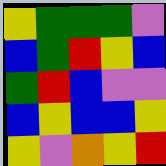[["yellow", "green", "green", "green", "violet"], ["blue", "green", "red", "yellow", "blue"], ["green", "red", "blue", "violet", "violet"], ["blue", "yellow", "blue", "blue", "yellow"], ["yellow", "violet", "orange", "yellow", "red"]]